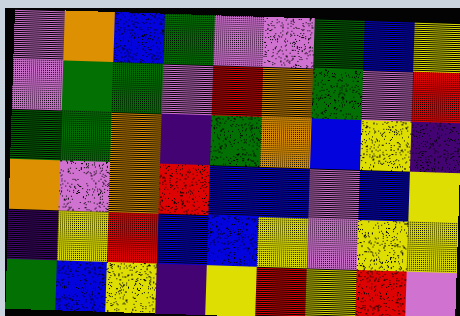[["violet", "orange", "blue", "green", "violet", "violet", "green", "blue", "yellow"], ["violet", "green", "green", "violet", "red", "orange", "green", "violet", "red"], ["green", "green", "orange", "indigo", "green", "orange", "blue", "yellow", "indigo"], ["orange", "violet", "orange", "red", "blue", "blue", "violet", "blue", "yellow"], ["indigo", "yellow", "red", "blue", "blue", "yellow", "violet", "yellow", "yellow"], ["green", "blue", "yellow", "indigo", "yellow", "red", "yellow", "red", "violet"]]